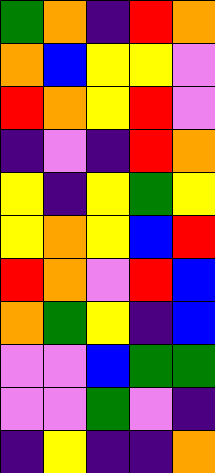[["green", "orange", "indigo", "red", "orange"], ["orange", "blue", "yellow", "yellow", "violet"], ["red", "orange", "yellow", "red", "violet"], ["indigo", "violet", "indigo", "red", "orange"], ["yellow", "indigo", "yellow", "green", "yellow"], ["yellow", "orange", "yellow", "blue", "red"], ["red", "orange", "violet", "red", "blue"], ["orange", "green", "yellow", "indigo", "blue"], ["violet", "violet", "blue", "green", "green"], ["violet", "violet", "green", "violet", "indigo"], ["indigo", "yellow", "indigo", "indigo", "orange"]]